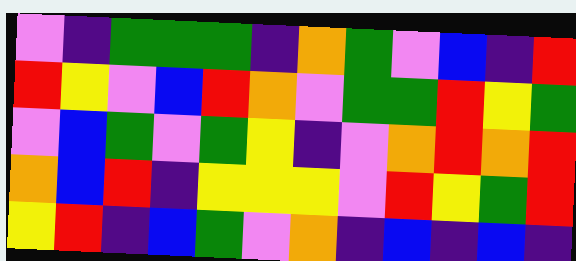[["violet", "indigo", "green", "green", "green", "indigo", "orange", "green", "violet", "blue", "indigo", "red"], ["red", "yellow", "violet", "blue", "red", "orange", "violet", "green", "green", "red", "yellow", "green"], ["violet", "blue", "green", "violet", "green", "yellow", "indigo", "violet", "orange", "red", "orange", "red"], ["orange", "blue", "red", "indigo", "yellow", "yellow", "yellow", "violet", "red", "yellow", "green", "red"], ["yellow", "red", "indigo", "blue", "green", "violet", "orange", "indigo", "blue", "indigo", "blue", "indigo"]]